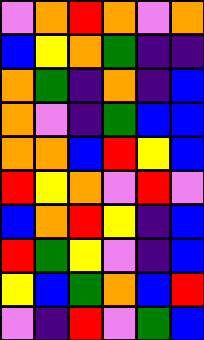[["violet", "orange", "red", "orange", "violet", "orange"], ["blue", "yellow", "orange", "green", "indigo", "indigo"], ["orange", "green", "indigo", "orange", "indigo", "blue"], ["orange", "violet", "indigo", "green", "blue", "blue"], ["orange", "orange", "blue", "red", "yellow", "blue"], ["red", "yellow", "orange", "violet", "red", "violet"], ["blue", "orange", "red", "yellow", "indigo", "blue"], ["red", "green", "yellow", "violet", "indigo", "blue"], ["yellow", "blue", "green", "orange", "blue", "red"], ["violet", "indigo", "red", "violet", "green", "blue"]]